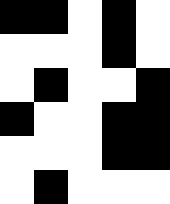[["black", "black", "white", "black", "white"], ["white", "white", "white", "black", "white"], ["white", "black", "white", "white", "black"], ["black", "white", "white", "black", "black"], ["white", "white", "white", "black", "black"], ["white", "black", "white", "white", "white"]]